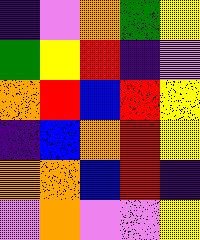[["indigo", "violet", "orange", "green", "yellow"], ["green", "yellow", "red", "indigo", "violet"], ["orange", "red", "blue", "red", "yellow"], ["indigo", "blue", "orange", "red", "yellow"], ["orange", "orange", "blue", "red", "indigo"], ["violet", "orange", "violet", "violet", "yellow"]]